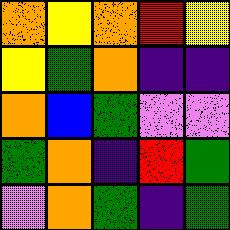[["orange", "yellow", "orange", "red", "yellow"], ["yellow", "green", "orange", "indigo", "indigo"], ["orange", "blue", "green", "violet", "violet"], ["green", "orange", "indigo", "red", "green"], ["violet", "orange", "green", "indigo", "green"]]